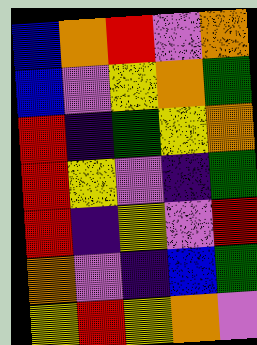[["blue", "orange", "red", "violet", "orange"], ["blue", "violet", "yellow", "orange", "green"], ["red", "indigo", "green", "yellow", "orange"], ["red", "yellow", "violet", "indigo", "green"], ["red", "indigo", "yellow", "violet", "red"], ["orange", "violet", "indigo", "blue", "green"], ["yellow", "red", "yellow", "orange", "violet"]]